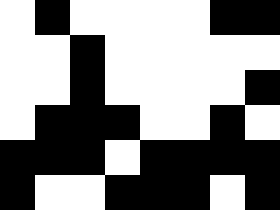[["white", "black", "white", "white", "white", "white", "black", "black"], ["white", "white", "black", "white", "white", "white", "white", "white"], ["white", "white", "black", "white", "white", "white", "white", "black"], ["white", "black", "black", "black", "white", "white", "black", "white"], ["black", "black", "black", "white", "black", "black", "black", "black"], ["black", "white", "white", "black", "black", "black", "white", "black"]]